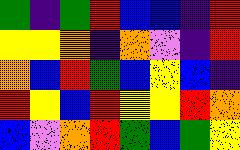[["green", "indigo", "green", "red", "blue", "blue", "indigo", "red"], ["yellow", "yellow", "orange", "indigo", "orange", "violet", "indigo", "red"], ["orange", "blue", "red", "green", "blue", "yellow", "blue", "indigo"], ["red", "yellow", "blue", "red", "yellow", "yellow", "red", "orange"], ["blue", "violet", "orange", "red", "green", "blue", "green", "yellow"]]